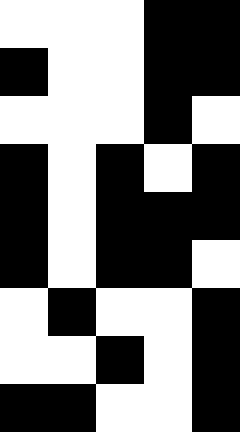[["white", "white", "white", "black", "black"], ["black", "white", "white", "black", "black"], ["white", "white", "white", "black", "white"], ["black", "white", "black", "white", "black"], ["black", "white", "black", "black", "black"], ["black", "white", "black", "black", "white"], ["white", "black", "white", "white", "black"], ["white", "white", "black", "white", "black"], ["black", "black", "white", "white", "black"]]